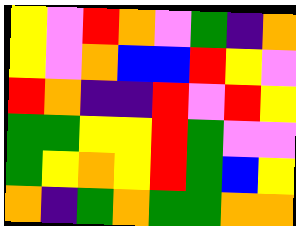[["yellow", "violet", "red", "orange", "violet", "green", "indigo", "orange"], ["yellow", "violet", "orange", "blue", "blue", "red", "yellow", "violet"], ["red", "orange", "indigo", "indigo", "red", "violet", "red", "yellow"], ["green", "green", "yellow", "yellow", "red", "green", "violet", "violet"], ["green", "yellow", "orange", "yellow", "red", "green", "blue", "yellow"], ["orange", "indigo", "green", "orange", "green", "green", "orange", "orange"]]